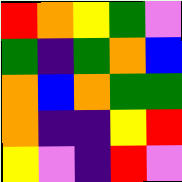[["red", "orange", "yellow", "green", "violet"], ["green", "indigo", "green", "orange", "blue"], ["orange", "blue", "orange", "green", "green"], ["orange", "indigo", "indigo", "yellow", "red"], ["yellow", "violet", "indigo", "red", "violet"]]